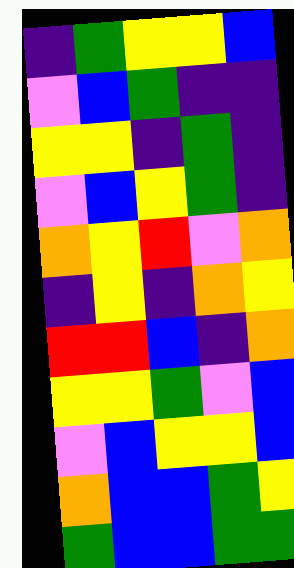[["indigo", "green", "yellow", "yellow", "blue"], ["violet", "blue", "green", "indigo", "indigo"], ["yellow", "yellow", "indigo", "green", "indigo"], ["violet", "blue", "yellow", "green", "indigo"], ["orange", "yellow", "red", "violet", "orange"], ["indigo", "yellow", "indigo", "orange", "yellow"], ["red", "red", "blue", "indigo", "orange"], ["yellow", "yellow", "green", "violet", "blue"], ["violet", "blue", "yellow", "yellow", "blue"], ["orange", "blue", "blue", "green", "yellow"], ["green", "blue", "blue", "green", "green"]]